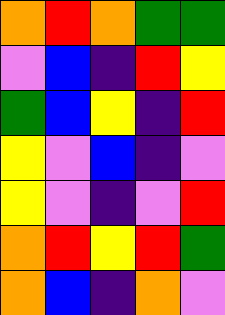[["orange", "red", "orange", "green", "green"], ["violet", "blue", "indigo", "red", "yellow"], ["green", "blue", "yellow", "indigo", "red"], ["yellow", "violet", "blue", "indigo", "violet"], ["yellow", "violet", "indigo", "violet", "red"], ["orange", "red", "yellow", "red", "green"], ["orange", "blue", "indigo", "orange", "violet"]]